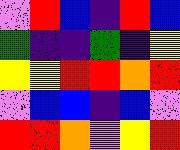[["violet", "red", "blue", "indigo", "red", "blue"], ["green", "indigo", "indigo", "green", "indigo", "yellow"], ["yellow", "yellow", "red", "red", "orange", "red"], ["violet", "blue", "blue", "indigo", "blue", "violet"], ["red", "red", "orange", "violet", "yellow", "red"]]